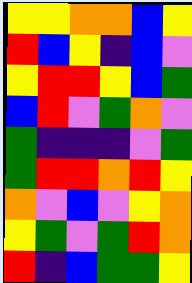[["yellow", "yellow", "orange", "orange", "blue", "yellow"], ["red", "blue", "yellow", "indigo", "blue", "violet"], ["yellow", "red", "red", "yellow", "blue", "green"], ["blue", "red", "violet", "green", "orange", "violet"], ["green", "indigo", "indigo", "indigo", "violet", "green"], ["green", "red", "red", "orange", "red", "yellow"], ["orange", "violet", "blue", "violet", "yellow", "orange"], ["yellow", "green", "violet", "green", "red", "orange"], ["red", "indigo", "blue", "green", "green", "yellow"]]